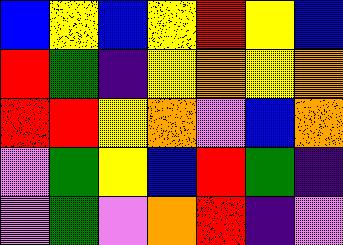[["blue", "yellow", "blue", "yellow", "red", "yellow", "blue"], ["red", "green", "indigo", "yellow", "orange", "yellow", "orange"], ["red", "red", "yellow", "orange", "violet", "blue", "orange"], ["violet", "green", "yellow", "blue", "red", "green", "indigo"], ["violet", "green", "violet", "orange", "red", "indigo", "violet"]]